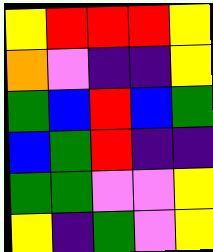[["yellow", "red", "red", "red", "yellow"], ["orange", "violet", "indigo", "indigo", "yellow"], ["green", "blue", "red", "blue", "green"], ["blue", "green", "red", "indigo", "indigo"], ["green", "green", "violet", "violet", "yellow"], ["yellow", "indigo", "green", "violet", "yellow"]]